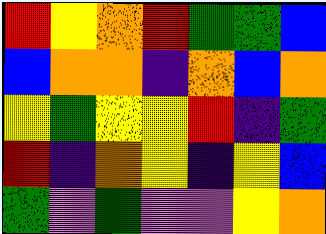[["red", "yellow", "orange", "red", "green", "green", "blue"], ["blue", "orange", "orange", "indigo", "orange", "blue", "orange"], ["yellow", "green", "yellow", "yellow", "red", "indigo", "green"], ["red", "indigo", "orange", "yellow", "indigo", "yellow", "blue"], ["green", "violet", "green", "violet", "violet", "yellow", "orange"]]